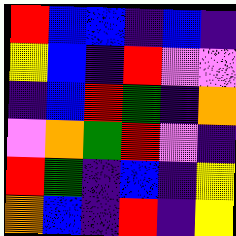[["red", "blue", "blue", "indigo", "blue", "indigo"], ["yellow", "blue", "indigo", "red", "violet", "violet"], ["indigo", "blue", "red", "green", "indigo", "orange"], ["violet", "orange", "green", "red", "violet", "indigo"], ["red", "green", "indigo", "blue", "indigo", "yellow"], ["orange", "blue", "indigo", "red", "indigo", "yellow"]]